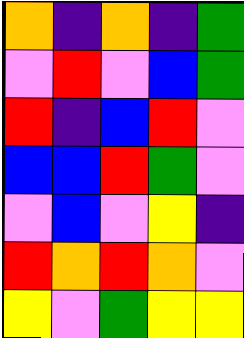[["orange", "indigo", "orange", "indigo", "green"], ["violet", "red", "violet", "blue", "green"], ["red", "indigo", "blue", "red", "violet"], ["blue", "blue", "red", "green", "violet"], ["violet", "blue", "violet", "yellow", "indigo"], ["red", "orange", "red", "orange", "violet"], ["yellow", "violet", "green", "yellow", "yellow"]]